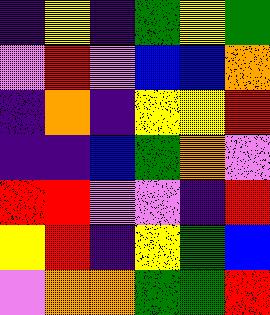[["indigo", "yellow", "indigo", "green", "yellow", "green"], ["violet", "red", "violet", "blue", "blue", "orange"], ["indigo", "orange", "indigo", "yellow", "yellow", "red"], ["indigo", "indigo", "blue", "green", "orange", "violet"], ["red", "red", "violet", "violet", "indigo", "red"], ["yellow", "red", "indigo", "yellow", "green", "blue"], ["violet", "orange", "orange", "green", "green", "red"]]